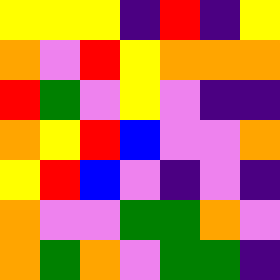[["yellow", "yellow", "yellow", "indigo", "red", "indigo", "yellow"], ["orange", "violet", "red", "yellow", "orange", "orange", "orange"], ["red", "green", "violet", "yellow", "violet", "indigo", "indigo"], ["orange", "yellow", "red", "blue", "violet", "violet", "orange"], ["yellow", "red", "blue", "violet", "indigo", "violet", "indigo"], ["orange", "violet", "violet", "green", "green", "orange", "violet"], ["orange", "green", "orange", "violet", "green", "green", "indigo"]]